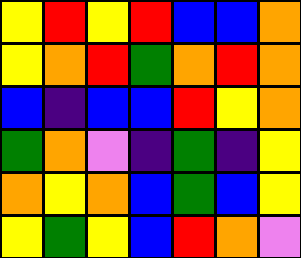[["yellow", "red", "yellow", "red", "blue", "blue", "orange"], ["yellow", "orange", "red", "green", "orange", "red", "orange"], ["blue", "indigo", "blue", "blue", "red", "yellow", "orange"], ["green", "orange", "violet", "indigo", "green", "indigo", "yellow"], ["orange", "yellow", "orange", "blue", "green", "blue", "yellow"], ["yellow", "green", "yellow", "blue", "red", "orange", "violet"]]